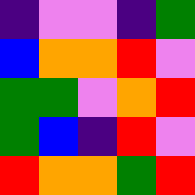[["indigo", "violet", "violet", "indigo", "green"], ["blue", "orange", "orange", "red", "violet"], ["green", "green", "violet", "orange", "red"], ["green", "blue", "indigo", "red", "violet"], ["red", "orange", "orange", "green", "red"]]